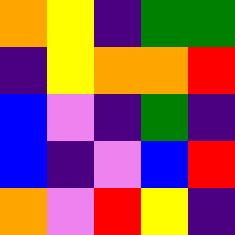[["orange", "yellow", "indigo", "green", "green"], ["indigo", "yellow", "orange", "orange", "red"], ["blue", "violet", "indigo", "green", "indigo"], ["blue", "indigo", "violet", "blue", "red"], ["orange", "violet", "red", "yellow", "indigo"]]